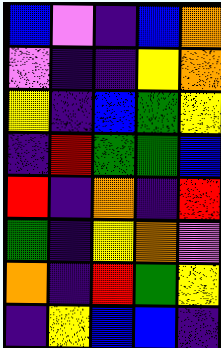[["blue", "violet", "indigo", "blue", "orange"], ["violet", "indigo", "indigo", "yellow", "orange"], ["yellow", "indigo", "blue", "green", "yellow"], ["indigo", "red", "green", "green", "blue"], ["red", "indigo", "orange", "indigo", "red"], ["green", "indigo", "yellow", "orange", "violet"], ["orange", "indigo", "red", "green", "yellow"], ["indigo", "yellow", "blue", "blue", "indigo"]]